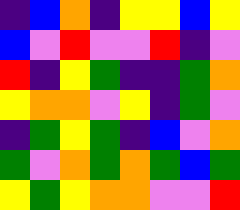[["indigo", "blue", "orange", "indigo", "yellow", "yellow", "blue", "yellow"], ["blue", "violet", "red", "violet", "violet", "red", "indigo", "violet"], ["red", "indigo", "yellow", "green", "indigo", "indigo", "green", "orange"], ["yellow", "orange", "orange", "violet", "yellow", "indigo", "green", "violet"], ["indigo", "green", "yellow", "green", "indigo", "blue", "violet", "orange"], ["green", "violet", "orange", "green", "orange", "green", "blue", "green"], ["yellow", "green", "yellow", "orange", "orange", "violet", "violet", "red"]]